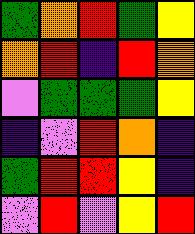[["green", "orange", "red", "green", "yellow"], ["orange", "red", "indigo", "red", "orange"], ["violet", "green", "green", "green", "yellow"], ["indigo", "violet", "red", "orange", "indigo"], ["green", "red", "red", "yellow", "indigo"], ["violet", "red", "violet", "yellow", "red"]]